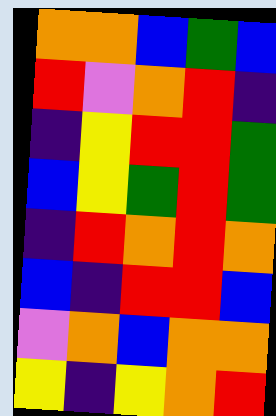[["orange", "orange", "blue", "green", "blue"], ["red", "violet", "orange", "red", "indigo"], ["indigo", "yellow", "red", "red", "green"], ["blue", "yellow", "green", "red", "green"], ["indigo", "red", "orange", "red", "orange"], ["blue", "indigo", "red", "red", "blue"], ["violet", "orange", "blue", "orange", "orange"], ["yellow", "indigo", "yellow", "orange", "red"]]